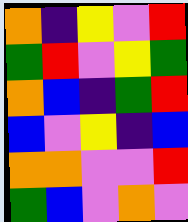[["orange", "indigo", "yellow", "violet", "red"], ["green", "red", "violet", "yellow", "green"], ["orange", "blue", "indigo", "green", "red"], ["blue", "violet", "yellow", "indigo", "blue"], ["orange", "orange", "violet", "violet", "red"], ["green", "blue", "violet", "orange", "violet"]]